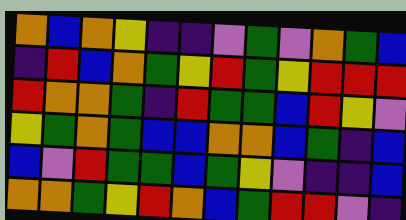[["orange", "blue", "orange", "yellow", "indigo", "indigo", "violet", "green", "violet", "orange", "green", "blue"], ["indigo", "red", "blue", "orange", "green", "yellow", "red", "green", "yellow", "red", "red", "red"], ["red", "orange", "orange", "green", "indigo", "red", "green", "green", "blue", "red", "yellow", "violet"], ["yellow", "green", "orange", "green", "blue", "blue", "orange", "orange", "blue", "green", "indigo", "blue"], ["blue", "violet", "red", "green", "green", "blue", "green", "yellow", "violet", "indigo", "indigo", "blue"], ["orange", "orange", "green", "yellow", "red", "orange", "blue", "green", "red", "red", "violet", "indigo"]]